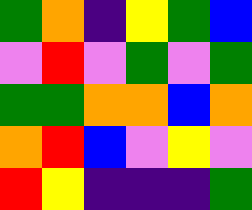[["green", "orange", "indigo", "yellow", "green", "blue"], ["violet", "red", "violet", "green", "violet", "green"], ["green", "green", "orange", "orange", "blue", "orange"], ["orange", "red", "blue", "violet", "yellow", "violet"], ["red", "yellow", "indigo", "indigo", "indigo", "green"]]